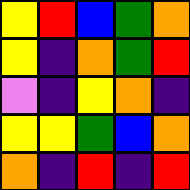[["yellow", "red", "blue", "green", "orange"], ["yellow", "indigo", "orange", "green", "red"], ["violet", "indigo", "yellow", "orange", "indigo"], ["yellow", "yellow", "green", "blue", "orange"], ["orange", "indigo", "red", "indigo", "red"]]